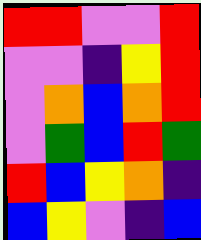[["red", "red", "violet", "violet", "red"], ["violet", "violet", "indigo", "yellow", "red"], ["violet", "orange", "blue", "orange", "red"], ["violet", "green", "blue", "red", "green"], ["red", "blue", "yellow", "orange", "indigo"], ["blue", "yellow", "violet", "indigo", "blue"]]